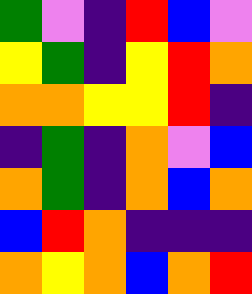[["green", "violet", "indigo", "red", "blue", "violet"], ["yellow", "green", "indigo", "yellow", "red", "orange"], ["orange", "orange", "yellow", "yellow", "red", "indigo"], ["indigo", "green", "indigo", "orange", "violet", "blue"], ["orange", "green", "indigo", "orange", "blue", "orange"], ["blue", "red", "orange", "indigo", "indigo", "indigo"], ["orange", "yellow", "orange", "blue", "orange", "red"]]